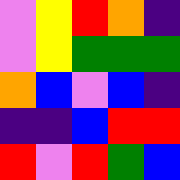[["violet", "yellow", "red", "orange", "indigo"], ["violet", "yellow", "green", "green", "green"], ["orange", "blue", "violet", "blue", "indigo"], ["indigo", "indigo", "blue", "red", "red"], ["red", "violet", "red", "green", "blue"]]